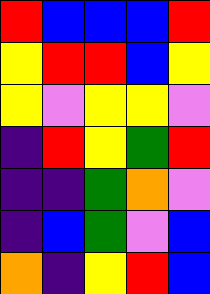[["red", "blue", "blue", "blue", "red"], ["yellow", "red", "red", "blue", "yellow"], ["yellow", "violet", "yellow", "yellow", "violet"], ["indigo", "red", "yellow", "green", "red"], ["indigo", "indigo", "green", "orange", "violet"], ["indigo", "blue", "green", "violet", "blue"], ["orange", "indigo", "yellow", "red", "blue"]]